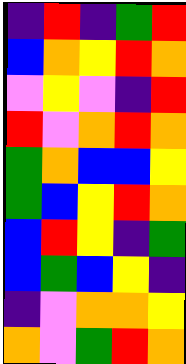[["indigo", "red", "indigo", "green", "red"], ["blue", "orange", "yellow", "red", "orange"], ["violet", "yellow", "violet", "indigo", "red"], ["red", "violet", "orange", "red", "orange"], ["green", "orange", "blue", "blue", "yellow"], ["green", "blue", "yellow", "red", "orange"], ["blue", "red", "yellow", "indigo", "green"], ["blue", "green", "blue", "yellow", "indigo"], ["indigo", "violet", "orange", "orange", "yellow"], ["orange", "violet", "green", "red", "orange"]]